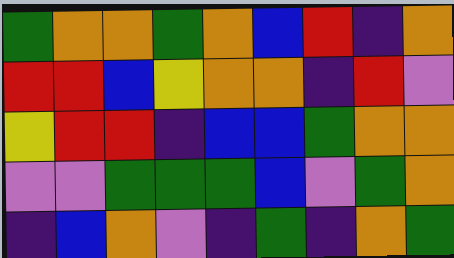[["green", "orange", "orange", "green", "orange", "blue", "red", "indigo", "orange"], ["red", "red", "blue", "yellow", "orange", "orange", "indigo", "red", "violet"], ["yellow", "red", "red", "indigo", "blue", "blue", "green", "orange", "orange"], ["violet", "violet", "green", "green", "green", "blue", "violet", "green", "orange"], ["indigo", "blue", "orange", "violet", "indigo", "green", "indigo", "orange", "green"]]